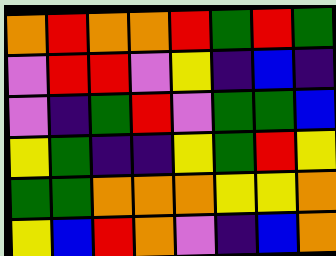[["orange", "red", "orange", "orange", "red", "green", "red", "green"], ["violet", "red", "red", "violet", "yellow", "indigo", "blue", "indigo"], ["violet", "indigo", "green", "red", "violet", "green", "green", "blue"], ["yellow", "green", "indigo", "indigo", "yellow", "green", "red", "yellow"], ["green", "green", "orange", "orange", "orange", "yellow", "yellow", "orange"], ["yellow", "blue", "red", "orange", "violet", "indigo", "blue", "orange"]]